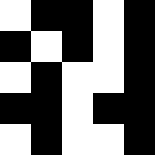[["white", "black", "black", "white", "black"], ["black", "white", "black", "white", "black"], ["white", "black", "white", "white", "black"], ["black", "black", "white", "black", "black"], ["white", "black", "white", "white", "black"]]